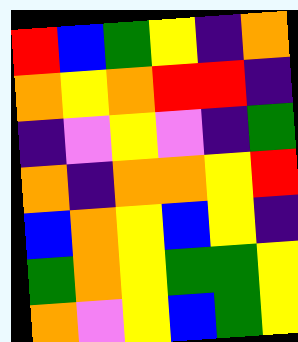[["red", "blue", "green", "yellow", "indigo", "orange"], ["orange", "yellow", "orange", "red", "red", "indigo"], ["indigo", "violet", "yellow", "violet", "indigo", "green"], ["orange", "indigo", "orange", "orange", "yellow", "red"], ["blue", "orange", "yellow", "blue", "yellow", "indigo"], ["green", "orange", "yellow", "green", "green", "yellow"], ["orange", "violet", "yellow", "blue", "green", "yellow"]]